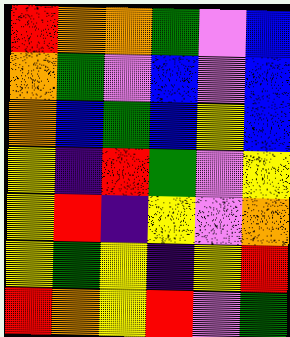[["red", "orange", "orange", "green", "violet", "blue"], ["orange", "green", "violet", "blue", "violet", "blue"], ["orange", "blue", "green", "blue", "yellow", "blue"], ["yellow", "indigo", "red", "green", "violet", "yellow"], ["yellow", "red", "indigo", "yellow", "violet", "orange"], ["yellow", "green", "yellow", "indigo", "yellow", "red"], ["red", "orange", "yellow", "red", "violet", "green"]]